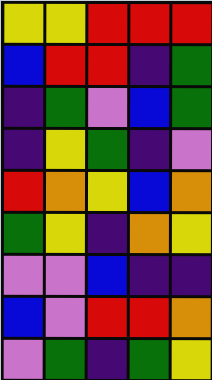[["yellow", "yellow", "red", "red", "red"], ["blue", "red", "red", "indigo", "green"], ["indigo", "green", "violet", "blue", "green"], ["indigo", "yellow", "green", "indigo", "violet"], ["red", "orange", "yellow", "blue", "orange"], ["green", "yellow", "indigo", "orange", "yellow"], ["violet", "violet", "blue", "indigo", "indigo"], ["blue", "violet", "red", "red", "orange"], ["violet", "green", "indigo", "green", "yellow"]]